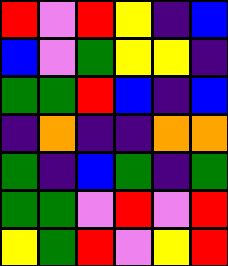[["red", "violet", "red", "yellow", "indigo", "blue"], ["blue", "violet", "green", "yellow", "yellow", "indigo"], ["green", "green", "red", "blue", "indigo", "blue"], ["indigo", "orange", "indigo", "indigo", "orange", "orange"], ["green", "indigo", "blue", "green", "indigo", "green"], ["green", "green", "violet", "red", "violet", "red"], ["yellow", "green", "red", "violet", "yellow", "red"]]